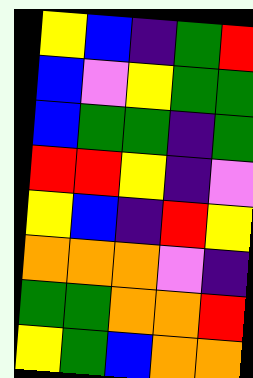[["yellow", "blue", "indigo", "green", "red"], ["blue", "violet", "yellow", "green", "green"], ["blue", "green", "green", "indigo", "green"], ["red", "red", "yellow", "indigo", "violet"], ["yellow", "blue", "indigo", "red", "yellow"], ["orange", "orange", "orange", "violet", "indigo"], ["green", "green", "orange", "orange", "red"], ["yellow", "green", "blue", "orange", "orange"]]